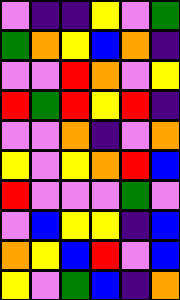[["violet", "indigo", "indigo", "yellow", "violet", "green"], ["green", "orange", "yellow", "blue", "orange", "indigo"], ["violet", "violet", "red", "orange", "violet", "yellow"], ["red", "green", "red", "yellow", "red", "indigo"], ["violet", "violet", "orange", "indigo", "violet", "orange"], ["yellow", "violet", "yellow", "orange", "red", "blue"], ["red", "violet", "violet", "violet", "green", "violet"], ["violet", "blue", "yellow", "yellow", "indigo", "blue"], ["orange", "yellow", "blue", "red", "violet", "blue"], ["yellow", "violet", "green", "blue", "indigo", "orange"]]